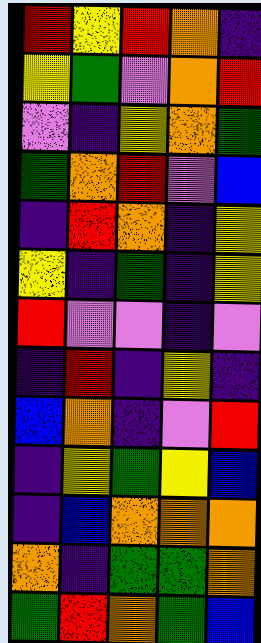[["red", "yellow", "red", "orange", "indigo"], ["yellow", "green", "violet", "orange", "red"], ["violet", "indigo", "yellow", "orange", "green"], ["green", "orange", "red", "violet", "blue"], ["indigo", "red", "orange", "indigo", "yellow"], ["yellow", "indigo", "green", "indigo", "yellow"], ["red", "violet", "violet", "indigo", "violet"], ["indigo", "red", "indigo", "yellow", "indigo"], ["blue", "orange", "indigo", "violet", "red"], ["indigo", "yellow", "green", "yellow", "blue"], ["indigo", "blue", "orange", "orange", "orange"], ["orange", "indigo", "green", "green", "orange"], ["green", "red", "orange", "green", "blue"]]